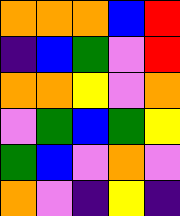[["orange", "orange", "orange", "blue", "red"], ["indigo", "blue", "green", "violet", "red"], ["orange", "orange", "yellow", "violet", "orange"], ["violet", "green", "blue", "green", "yellow"], ["green", "blue", "violet", "orange", "violet"], ["orange", "violet", "indigo", "yellow", "indigo"]]